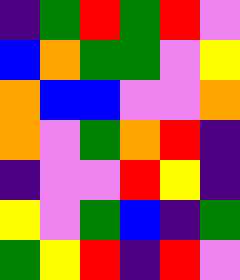[["indigo", "green", "red", "green", "red", "violet"], ["blue", "orange", "green", "green", "violet", "yellow"], ["orange", "blue", "blue", "violet", "violet", "orange"], ["orange", "violet", "green", "orange", "red", "indigo"], ["indigo", "violet", "violet", "red", "yellow", "indigo"], ["yellow", "violet", "green", "blue", "indigo", "green"], ["green", "yellow", "red", "indigo", "red", "violet"]]